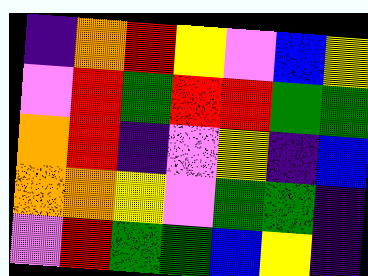[["indigo", "orange", "red", "yellow", "violet", "blue", "yellow"], ["violet", "red", "green", "red", "red", "green", "green"], ["orange", "red", "indigo", "violet", "yellow", "indigo", "blue"], ["orange", "orange", "yellow", "violet", "green", "green", "indigo"], ["violet", "red", "green", "green", "blue", "yellow", "indigo"]]